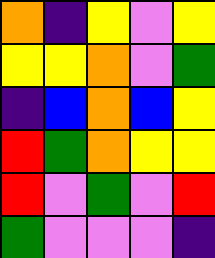[["orange", "indigo", "yellow", "violet", "yellow"], ["yellow", "yellow", "orange", "violet", "green"], ["indigo", "blue", "orange", "blue", "yellow"], ["red", "green", "orange", "yellow", "yellow"], ["red", "violet", "green", "violet", "red"], ["green", "violet", "violet", "violet", "indigo"]]